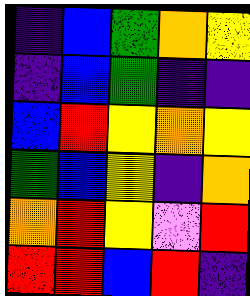[["indigo", "blue", "green", "orange", "yellow"], ["indigo", "blue", "green", "indigo", "indigo"], ["blue", "red", "yellow", "orange", "yellow"], ["green", "blue", "yellow", "indigo", "orange"], ["orange", "red", "yellow", "violet", "red"], ["red", "red", "blue", "red", "indigo"]]